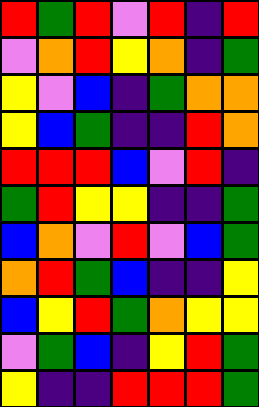[["red", "green", "red", "violet", "red", "indigo", "red"], ["violet", "orange", "red", "yellow", "orange", "indigo", "green"], ["yellow", "violet", "blue", "indigo", "green", "orange", "orange"], ["yellow", "blue", "green", "indigo", "indigo", "red", "orange"], ["red", "red", "red", "blue", "violet", "red", "indigo"], ["green", "red", "yellow", "yellow", "indigo", "indigo", "green"], ["blue", "orange", "violet", "red", "violet", "blue", "green"], ["orange", "red", "green", "blue", "indigo", "indigo", "yellow"], ["blue", "yellow", "red", "green", "orange", "yellow", "yellow"], ["violet", "green", "blue", "indigo", "yellow", "red", "green"], ["yellow", "indigo", "indigo", "red", "red", "red", "green"]]